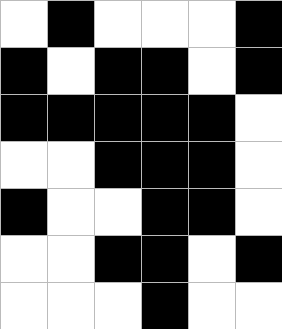[["white", "black", "white", "white", "white", "black"], ["black", "white", "black", "black", "white", "black"], ["black", "black", "black", "black", "black", "white"], ["white", "white", "black", "black", "black", "white"], ["black", "white", "white", "black", "black", "white"], ["white", "white", "black", "black", "white", "black"], ["white", "white", "white", "black", "white", "white"]]